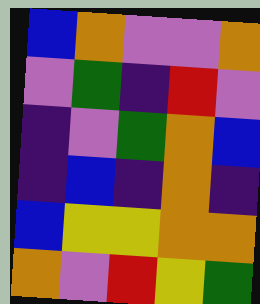[["blue", "orange", "violet", "violet", "orange"], ["violet", "green", "indigo", "red", "violet"], ["indigo", "violet", "green", "orange", "blue"], ["indigo", "blue", "indigo", "orange", "indigo"], ["blue", "yellow", "yellow", "orange", "orange"], ["orange", "violet", "red", "yellow", "green"]]